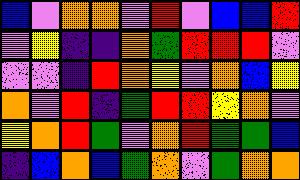[["blue", "violet", "orange", "orange", "violet", "red", "violet", "blue", "blue", "red"], ["violet", "yellow", "indigo", "indigo", "orange", "green", "red", "red", "red", "violet"], ["violet", "violet", "indigo", "red", "orange", "yellow", "violet", "orange", "blue", "yellow"], ["orange", "violet", "red", "indigo", "green", "red", "red", "yellow", "orange", "violet"], ["yellow", "orange", "red", "green", "violet", "orange", "red", "green", "green", "blue"], ["indigo", "blue", "orange", "blue", "green", "orange", "violet", "green", "orange", "orange"]]